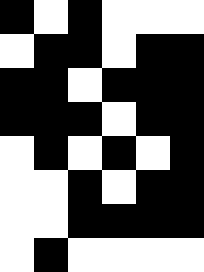[["black", "white", "black", "white", "white", "white"], ["white", "black", "black", "white", "black", "black"], ["black", "black", "white", "black", "black", "black"], ["black", "black", "black", "white", "black", "black"], ["white", "black", "white", "black", "white", "black"], ["white", "white", "black", "white", "black", "black"], ["white", "white", "black", "black", "black", "black"], ["white", "black", "white", "white", "white", "white"]]